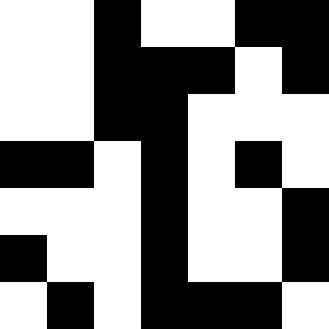[["white", "white", "black", "white", "white", "black", "black"], ["white", "white", "black", "black", "black", "white", "black"], ["white", "white", "black", "black", "white", "white", "white"], ["black", "black", "white", "black", "white", "black", "white"], ["white", "white", "white", "black", "white", "white", "black"], ["black", "white", "white", "black", "white", "white", "black"], ["white", "black", "white", "black", "black", "black", "white"]]